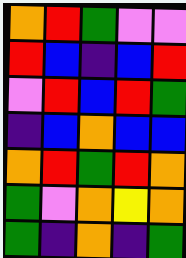[["orange", "red", "green", "violet", "violet"], ["red", "blue", "indigo", "blue", "red"], ["violet", "red", "blue", "red", "green"], ["indigo", "blue", "orange", "blue", "blue"], ["orange", "red", "green", "red", "orange"], ["green", "violet", "orange", "yellow", "orange"], ["green", "indigo", "orange", "indigo", "green"]]